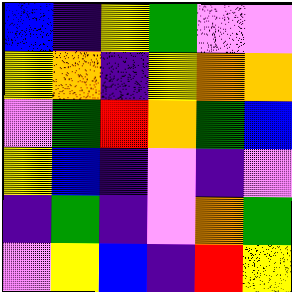[["blue", "indigo", "yellow", "green", "violet", "violet"], ["yellow", "orange", "indigo", "yellow", "orange", "orange"], ["violet", "green", "red", "orange", "green", "blue"], ["yellow", "blue", "indigo", "violet", "indigo", "violet"], ["indigo", "green", "indigo", "violet", "orange", "green"], ["violet", "yellow", "blue", "indigo", "red", "yellow"]]